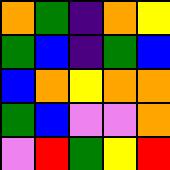[["orange", "green", "indigo", "orange", "yellow"], ["green", "blue", "indigo", "green", "blue"], ["blue", "orange", "yellow", "orange", "orange"], ["green", "blue", "violet", "violet", "orange"], ["violet", "red", "green", "yellow", "red"]]